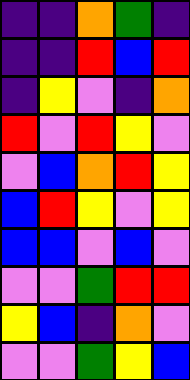[["indigo", "indigo", "orange", "green", "indigo"], ["indigo", "indigo", "red", "blue", "red"], ["indigo", "yellow", "violet", "indigo", "orange"], ["red", "violet", "red", "yellow", "violet"], ["violet", "blue", "orange", "red", "yellow"], ["blue", "red", "yellow", "violet", "yellow"], ["blue", "blue", "violet", "blue", "violet"], ["violet", "violet", "green", "red", "red"], ["yellow", "blue", "indigo", "orange", "violet"], ["violet", "violet", "green", "yellow", "blue"]]